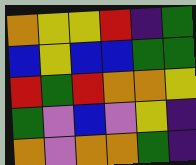[["orange", "yellow", "yellow", "red", "indigo", "green"], ["blue", "yellow", "blue", "blue", "green", "green"], ["red", "green", "red", "orange", "orange", "yellow"], ["green", "violet", "blue", "violet", "yellow", "indigo"], ["orange", "violet", "orange", "orange", "green", "indigo"]]